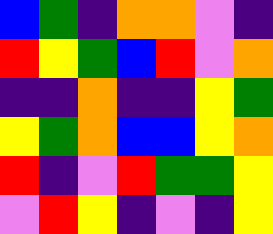[["blue", "green", "indigo", "orange", "orange", "violet", "indigo"], ["red", "yellow", "green", "blue", "red", "violet", "orange"], ["indigo", "indigo", "orange", "indigo", "indigo", "yellow", "green"], ["yellow", "green", "orange", "blue", "blue", "yellow", "orange"], ["red", "indigo", "violet", "red", "green", "green", "yellow"], ["violet", "red", "yellow", "indigo", "violet", "indigo", "yellow"]]